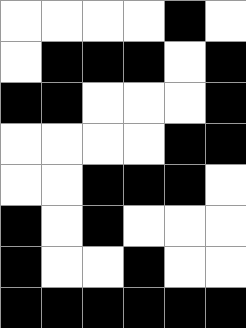[["white", "white", "white", "white", "black", "white"], ["white", "black", "black", "black", "white", "black"], ["black", "black", "white", "white", "white", "black"], ["white", "white", "white", "white", "black", "black"], ["white", "white", "black", "black", "black", "white"], ["black", "white", "black", "white", "white", "white"], ["black", "white", "white", "black", "white", "white"], ["black", "black", "black", "black", "black", "black"]]